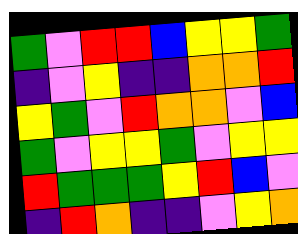[["green", "violet", "red", "red", "blue", "yellow", "yellow", "green"], ["indigo", "violet", "yellow", "indigo", "indigo", "orange", "orange", "red"], ["yellow", "green", "violet", "red", "orange", "orange", "violet", "blue"], ["green", "violet", "yellow", "yellow", "green", "violet", "yellow", "yellow"], ["red", "green", "green", "green", "yellow", "red", "blue", "violet"], ["indigo", "red", "orange", "indigo", "indigo", "violet", "yellow", "orange"]]